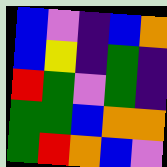[["blue", "violet", "indigo", "blue", "orange"], ["blue", "yellow", "indigo", "green", "indigo"], ["red", "green", "violet", "green", "indigo"], ["green", "green", "blue", "orange", "orange"], ["green", "red", "orange", "blue", "violet"]]